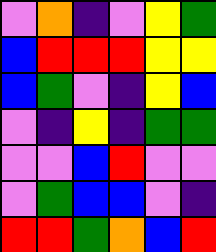[["violet", "orange", "indigo", "violet", "yellow", "green"], ["blue", "red", "red", "red", "yellow", "yellow"], ["blue", "green", "violet", "indigo", "yellow", "blue"], ["violet", "indigo", "yellow", "indigo", "green", "green"], ["violet", "violet", "blue", "red", "violet", "violet"], ["violet", "green", "blue", "blue", "violet", "indigo"], ["red", "red", "green", "orange", "blue", "red"]]